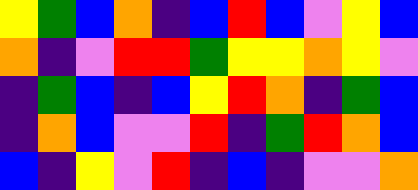[["yellow", "green", "blue", "orange", "indigo", "blue", "red", "blue", "violet", "yellow", "blue"], ["orange", "indigo", "violet", "red", "red", "green", "yellow", "yellow", "orange", "yellow", "violet"], ["indigo", "green", "blue", "indigo", "blue", "yellow", "red", "orange", "indigo", "green", "blue"], ["indigo", "orange", "blue", "violet", "violet", "red", "indigo", "green", "red", "orange", "blue"], ["blue", "indigo", "yellow", "violet", "red", "indigo", "blue", "indigo", "violet", "violet", "orange"]]